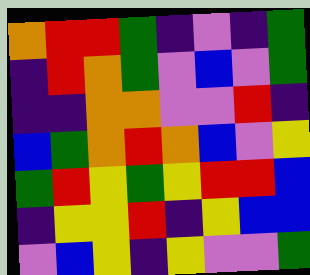[["orange", "red", "red", "green", "indigo", "violet", "indigo", "green"], ["indigo", "red", "orange", "green", "violet", "blue", "violet", "green"], ["indigo", "indigo", "orange", "orange", "violet", "violet", "red", "indigo"], ["blue", "green", "orange", "red", "orange", "blue", "violet", "yellow"], ["green", "red", "yellow", "green", "yellow", "red", "red", "blue"], ["indigo", "yellow", "yellow", "red", "indigo", "yellow", "blue", "blue"], ["violet", "blue", "yellow", "indigo", "yellow", "violet", "violet", "green"]]